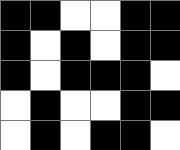[["black", "black", "white", "white", "black", "black"], ["black", "white", "black", "white", "black", "black"], ["black", "white", "black", "black", "black", "white"], ["white", "black", "white", "white", "black", "black"], ["white", "black", "white", "black", "black", "white"]]